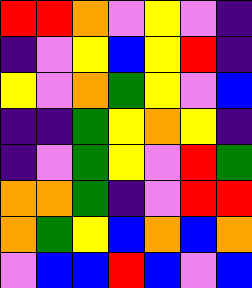[["red", "red", "orange", "violet", "yellow", "violet", "indigo"], ["indigo", "violet", "yellow", "blue", "yellow", "red", "indigo"], ["yellow", "violet", "orange", "green", "yellow", "violet", "blue"], ["indigo", "indigo", "green", "yellow", "orange", "yellow", "indigo"], ["indigo", "violet", "green", "yellow", "violet", "red", "green"], ["orange", "orange", "green", "indigo", "violet", "red", "red"], ["orange", "green", "yellow", "blue", "orange", "blue", "orange"], ["violet", "blue", "blue", "red", "blue", "violet", "blue"]]